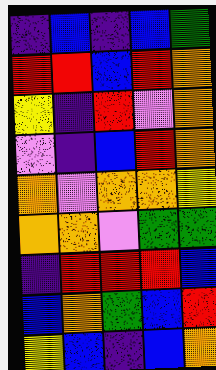[["indigo", "blue", "indigo", "blue", "green"], ["red", "red", "blue", "red", "orange"], ["yellow", "indigo", "red", "violet", "orange"], ["violet", "indigo", "blue", "red", "orange"], ["orange", "violet", "orange", "orange", "yellow"], ["orange", "orange", "violet", "green", "green"], ["indigo", "red", "red", "red", "blue"], ["blue", "orange", "green", "blue", "red"], ["yellow", "blue", "indigo", "blue", "orange"]]